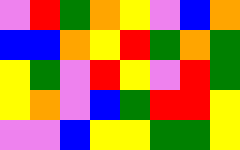[["violet", "red", "green", "orange", "yellow", "violet", "blue", "orange"], ["blue", "blue", "orange", "yellow", "red", "green", "orange", "green"], ["yellow", "green", "violet", "red", "yellow", "violet", "red", "green"], ["yellow", "orange", "violet", "blue", "green", "red", "red", "yellow"], ["violet", "violet", "blue", "yellow", "yellow", "green", "green", "yellow"]]